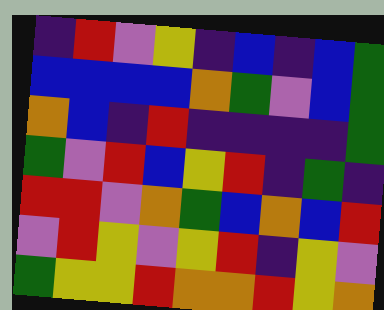[["indigo", "red", "violet", "yellow", "indigo", "blue", "indigo", "blue", "green"], ["blue", "blue", "blue", "blue", "orange", "green", "violet", "blue", "green"], ["orange", "blue", "indigo", "red", "indigo", "indigo", "indigo", "indigo", "green"], ["green", "violet", "red", "blue", "yellow", "red", "indigo", "green", "indigo"], ["red", "red", "violet", "orange", "green", "blue", "orange", "blue", "red"], ["violet", "red", "yellow", "violet", "yellow", "red", "indigo", "yellow", "violet"], ["green", "yellow", "yellow", "red", "orange", "orange", "red", "yellow", "orange"]]